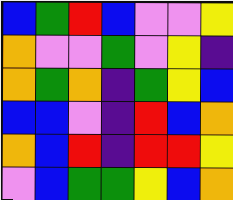[["blue", "green", "red", "blue", "violet", "violet", "yellow"], ["orange", "violet", "violet", "green", "violet", "yellow", "indigo"], ["orange", "green", "orange", "indigo", "green", "yellow", "blue"], ["blue", "blue", "violet", "indigo", "red", "blue", "orange"], ["orange", "blue", "red", "indigo", "red", "red", "yellow"], ["violet", "blue", "green", "green", "yellow", "blue", "orange"]]